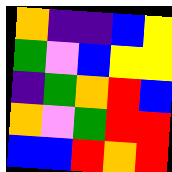[["orange", "indigo", "indigo", "blue", "yellow"], ["green", "violet", "blue", "yellow", "yellow"], ["indigo", "green", "orange", "red", "blue"], ["orange", "violet", "green", "red", "red"], ["blue", "blue", "red", "orange", "red"]]